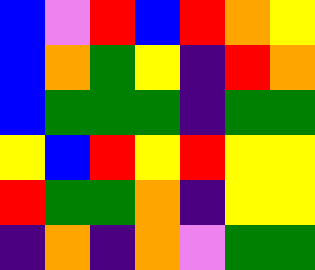[["blue", "violet", "red", "blue", "red", "orange", "yellow"], ["blue", "orange", "green", "yellow", "indigo", "red", "orange"], ["blue", "green", "green", "green", "indigo", "green", "green"], ["yellow", "blue", "red", "yellow", "red", "yellow", "yellow"], ["red", "green", "green", "orange", "indigo", "yellow", "yellow"], ["indigo", "orange", "indigo", "orange", "violet", "green", "green"]]